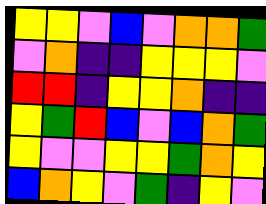[["yellow", "yellow", "violet", "blue", "violet", "orange", "orange", "green"], ["violet", "orange", "indigo", "indigo", "yellow", "yellow", "yellow", "violet"], ["red", "red", "indigo", "yellow", "yellow", "orange", "indigo", "indigo"], ["yellow", "green", "red", "blue", "violet", "blue", "orange", "green"], ["yellow", "violet", "violet", "yellow", "yellow", "green", "orange", "yellow"], ["blue", "orange", "yellow", "violet", "green", "indigo", "yellow", "violet"]]